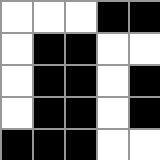[["white", "white", "white", "black", "black"], ["white", "black", "black", "white", "white"], ["white", "black", "black", "white", "black"], ["white", "black", "black", "white", "black"], ["black", "black", "black", "white", "white"]]